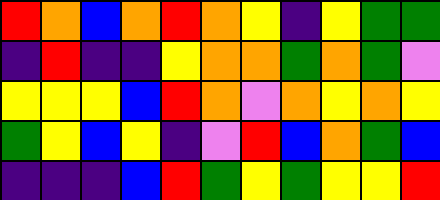[["red", "orange", "blue", "orange", "red", "orange", "yellow", "indigo", "yellow", "green", "green"], ["indigo", "red", "indigo", "indigo", "yellow", "orange", "orange", "green", "orange", "green", "violet"], ["yellow", "yellow", "yellow", "blue", "red", "orange", "violet", "orange", "yellow", "orange", "yellow"], ["green", "yellow", "blue", "yellow", "indigo", "violet", "red", "blue", "orange", "green", "blue"], ["indigo", "indigo", "indigo", "blue", "red", "green", "yellow", "green", "yellow", "yellow", "red"]]